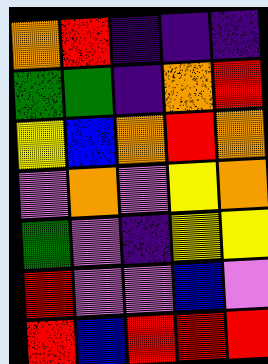[["orange", "red", "indigo", "indigo", "indigo"], ["green", "green", "indigo", "orange", "red"], ["yellow", "blue", "orange", "red", "orange"], ["violet", "orange", "violet", "yellow", "orange"], ["green", "violet", "indigo", "yellow", "yellow"], ["red", "violet", "violet", "blue", "violet"], ["red", "blue", "red", "red", "red"]]